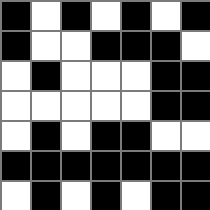[["black", "white", "black", "white", "black", "white", "black"], ["black", "white", "white", "black", "black", "black", "white"], ["white", "black", "white", "white", "white", "black", "black"], ["white", "white", "white", "white", "white", "black", "black"], ["white", "black", "white", "black", "black", "white", "white"], ["black", "black", "black", "black", "black", "black", "black"], ["white", "black", "white", "black", "white", "black", "black"]]